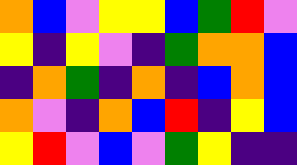[["orange", "blue", "violet", "yellow", "yellow", "blue", "green", "red", "violet"], ["yellow", "indigo", "yellow", "violet", "indigo", "green", "orange", "orange", "blue"], ["indigo", "orange", "green", "indigo", "orange", "indigo", "blue", "orange", "blue"], ["orange", "violet", "indigo", "orange", "blue", "red", "indigo", "yellow", "blue"], ["yellow", "red", "violet", "blue", "violet", "green", "yellow", "indigo", "indigo"]]